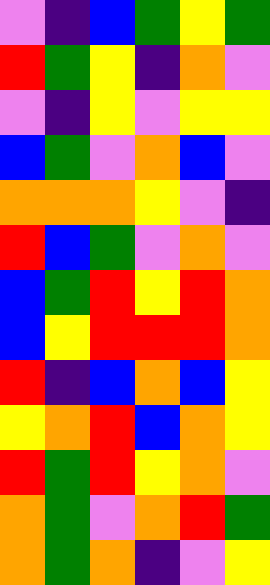[["violet", "indigo", "blue", "green", "yellow", "green"], ["red", "green", "yellow", "indigo", "orange", "violet"], ["violet", "indigo", "yellow", "violet", "yellow", "yellow"], ["blue", "green", "violet", "orange", "blue", "violet"], ["orange", "orange", "orange", "yellow", "violet", "indigo"], ["red", "blue", "green", "violet", "orange", "violet"], ["blue", "green", "red", "yellow", "red", "orange"], ["blue", "yellow", "red", "red", "red", "orange"], ["red", "indigo", "blue", "orange", "blue", "yellow"], ["yellow", "orange", "red", "blue", "orange", "yellow"], ["red", "green", "red", "yellow", "orange", "violet"], ["orange", "green", "violet", "orange", "red", "green"], ["orange", "green", "orange", "indigo", "violet", "yellow"]]